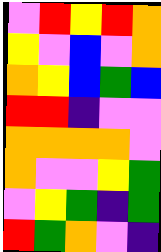[["violet", "red", "yellow", "red", "orange"], ["yellow", "violet", "blue", "violet", "orange"], ["orange", "yellow", "blue", "green", "blue"], ["red", "red", "indigo", "violet", "violet"], ["orange", "orange", "orange", "orange", "violet"], ["orange", "violet", "violet", "yellow", "green"], ["violet", "yellow", "green", "indigo", "green"], ["red", "green", "orange", "violet", "indigo"]]